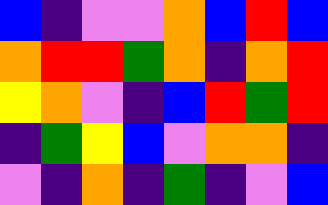[["blue", "indigo", "violet", "violet", "orange", "blue", "red", "blue"], ["orange", "red", "red", "green", "orange", "indigo", "orange", "red"], ["yellow", "orange", "violet", "indigo", "blue", "red", "green", "red"], ["indigo", "green", "yellow", "blue", "violet", "orange", "orange", "indigo"], ["violet", "indigo", "orange", "indigo", "green", "indigo", "violet", "blue"]]